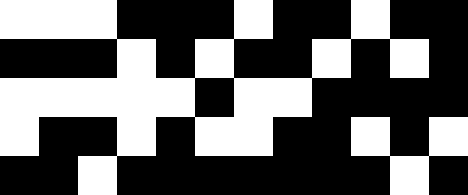[["white", "white", "white", "black", "black", "black", "white", "black", "black", "white", "black", "black"], ["black", "black", "black", "white", "black", "white", "black", "black", "white", "black", "white", "black"], ["white", "white", "white", "white", "white", "black", "white", "white", "black", "black", "black", "black"], ["white", "black", "black", "white", "black", "white", "white", "black", "black", "white", "black", "white"], ["black", "black", "white", "black", "black", "black", "black", "black", "black", "black", "white", "black"]]